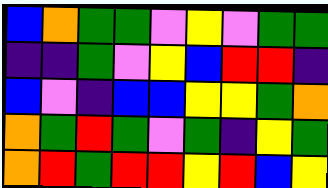[["blue", "orange", "green", "green", "violet", "yellow", "violet", "green", "green"], ["indigo", "indigo", "green", "violet", "yellow", "blue", "red", "red", "indigo"], ["blue", "violet", "indigo", "blue", "blue", "yellow", "yellow", "green", "orange"], ["orange", "green", "red", "green", "violet", "green", "indigo", "yellow", "green"], ["orange", "red", "green", "red", "red", "yellow", "red", "blue", "yellow"]]